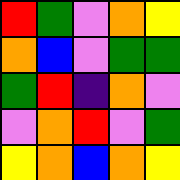[["red", "green", "violet", "orange", "yellow"], ["orange", "blue", "violet", "green", "green"], ["green", "red", "indigo", "orange", "violet"], ["violet", "orange", "red", "violet", "green"], ["yellow", "orange", "blue", "orange", "yellow"]]